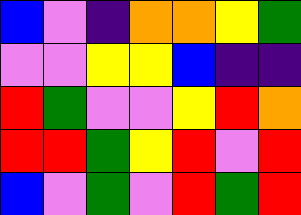[["blue", "violet", "indigo", "orange", "orange", "yellow", "green"], ["violet", "violet", "yellow", "yellow", "blue", "indigo", "indigo"], ["red", "green", "violet", "violet", "yellow", "red", "orange"], ["red", "red", "green", "yellow", "red", "violet", "red"], ["blue", "violet", "green", "violet", "red", "green", "red"]]